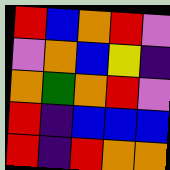[["red", "blue", "orange", "red", "violet"], ["violet", "orange", "blue", "yellow", "indigo"], ["orange", "green", "orange", "red", "violet"], ["red", "indigo", "blue", "blue", "blue"], ["red", "indigo", "red", "orange", "orange"]]